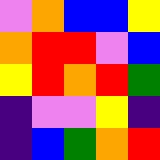[["violet", "orange", "blue", "blue", "yellow"], ["orange", "red", "red", "violet", "blue"], ["yellow", "red", "orange", "red", "green"], ["indigo", "violet", "violet", "yellow", "indigo"], ["indigo", "blue", "green", "orange", "red"]]